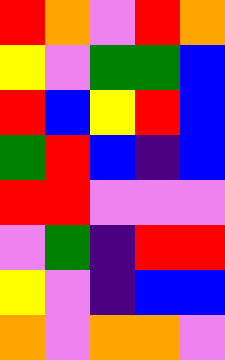[["red", "orange", "violet", "red", "orange"], ["yellow", "violet", "green", "green", "blue"], ["red", "blue", "yellow", "red", "blue"], ["green", "red", "blue", "indigo", "blue"], ["red", "red", "violet", "violet", "violet"], ["violet", "green", "indigo", "red", "red"], ["yellow", "violet", "indigo", "blue", "blue"], ["orange", "violet", "orange", "orange", "violet"]]